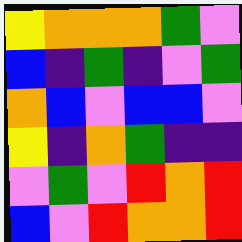[["yellow", "orange", "orange", "orange", "green", "violet"], ["blue", "indigo", "green", "indigo", "violet", "green"], ["orange", "blue", "violet", "blue", "blue", "violet"], ["yellow", "indigo", "orange", "green", "indigo", "indigo"], ["violet", "green", "violet", "red", "orange", "red"], ["blue", "violet", "red", "orange", "orange", "red"]]